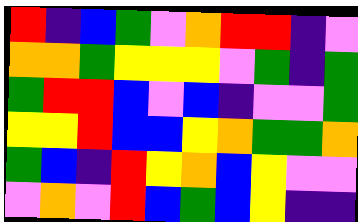[["red", "indigo", "blue", "green", "violet", "orange", "red", "red", "indigo", "violet"], ["orange", "orange", "green", "yellow", "yellow", "yellow", "violet", "green", "indigo", "green"], ["green", "red", "red", "blue", "violet", "blue", "indigo", "violet", "violet", "green"], ["yellow", "yellow", "red", "blue", "blue", "yellow", "orange", "green", "green", "orange"], ["green", "blue", "indigo", "red", "yellow", "orange", "blue", "yellow", "violet", "violet"], ["violet", "orange", "violet", "red", "blue", "green", "blue", "yellow", "indigo", "indigo"]]